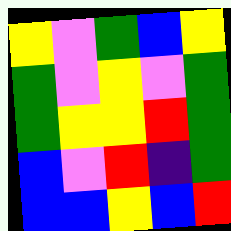[["yellow", "violet", "green", "blue", "yellow"], ["green", "violet", "yellow", "violet", "green"], ["green", "yellow", "yellow", "red", "green"], ["blue", "violet", "red", "indigo", "green"], ["blue", "blue", "yellow", "blue", "red"]]